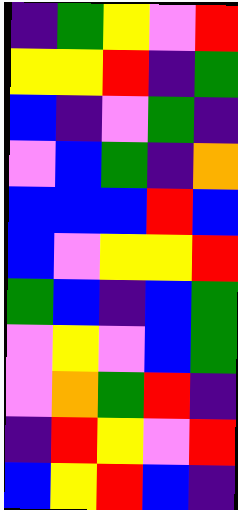[["indigo", "green", "yellow", "violet", "red"], ["yellow", "yellow", "red", "indigo", "green"], ["blue", "indigo", "violet", "green", "indigo"], ["violet", "blue", "green", "indigo", "orange"], ["blue", "blue", "blue", "red", "blue"], ["blue", "violet", "yellow", "yellow", "red"], ["green", "blue", "indigo", "blue", "green"], ["violet", "yellow", "violet", "blue", "green"], ["violet", "orange", "green", "red", "indigo"], ["indigo", "red", "yellow", "violet", "red"], ["blue", "yellow", "red", "blue", "indigo"]]